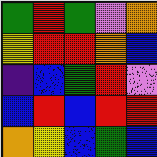[["green", "red", "green", "violet", "orange"], ["yellow", "red", "red", "orange", "blue"], ["indigo", "blue", "green", "red", "violet"], ["blue", "red", "blue", "red", "red"], ["orange", "yellow", "blue", "green", "blue"]]